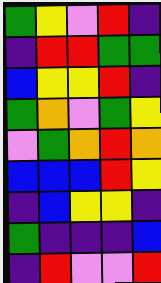[["green", "yellow", "violet", "red", "indigo"], ["indigo", "red", "red", "green", "green"], ["blue", "yellow", "yellow", "red", "indigo"], ["green", "orange", "violet", "green", "yellow"], ["violet", "green", "orange", "red", "orange"], ["blue", "blue", "blue", "red", "yellow"], ["indigo", "blue", "yellow", "yellow", "indigo"], ["green", "indigo", "indigo", "indigo", "blue"], ["indigo", "red", "violet", "violet", "red"]]